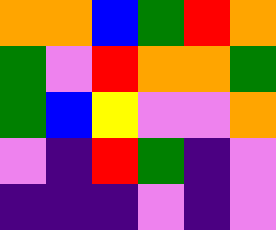[["orange", "orange", "blue", "green", "red", "orange"], ["green", "violet", "red", "orange", "orange", "green"], ["green", "blue", "yellow", "violet", "violet", "orange"], ["violet", "indigo", "red", "green", "indigo", "violet"], ["indigo", "indigo", "indigo", "violet", "indigo", "violet"]]